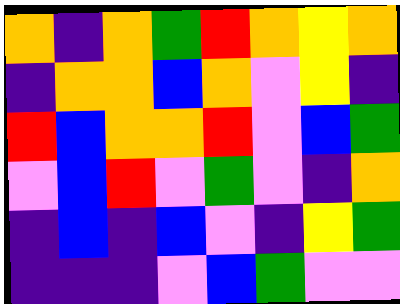[["orange", "indigo", "orange", "green", "red", "orange", "yellow", "orange"], ["indigo", "orange", "orange", "blue", "orange", "violet", "yellow", "indigo"], ["red", "blue", "orange", "orange", "red", "violet", "blue", "green"], ["violet", "blue", "red", "violet", "green", "violet", "indigo", "orange"], ["indigo", "blue", "indigo", "blue", "violet", "indigo", "yellow", "green"], ["indigo", "indigo", "indigo", "violet", "blue", "green", "violet", "violet"]]